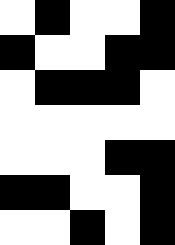[["white", "black", "white", "white", "black"], ["black", "white", "white", "black", "black"], ["white", "black", "black", "black", "white"], ["white", "white", "white", "white", "white"], ["white", "white", "white", "black", "black"], ["black", "black", "white", "white", "black"], ["white", "white", "black", "white", "black"]]